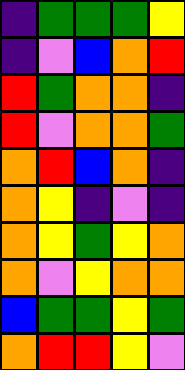[["indigo", "green", "green", "green", "yellow"], ["indigo", "violet", "blue", "orange", "red"], ["red", "green", "orange", "orange", "indigo"], ["red", "violet", "orange", "orange", "green"], ["orange", "red", "blue", "orange", "indigo"], ["orange", "yellow", "indigo", "violet", "indigo"], ["orange", "yellow", "green", "yellow", "orange"], ["orange", "violet", "yellow", "orange", "orange"], ["blue", "green", "green", "yellow", "green"], ["orange", "red", "red", "yellow", "violet"]]